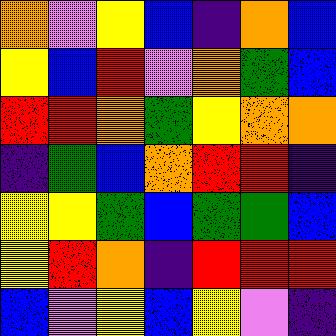[["orange", "violet", "yellow", "blue", "indigo", "orange", "blue"], ["yellow", "blue", "red", "violet", "orange", "green", "blue"], ["red", "red", "orange", "green", "yellow", "orange", "orange"], ["indigo", "green", "blue", "orange", "red", "red", "indigo"], ["yellow", "yellow", "green", "blue", "green", "green", "blue"], ["yellow", "red", "orange", "indigo", "red", "red", "red"], ["blue", "violet", "yellow", "blue", "yellow", "violet", "indigo"]]